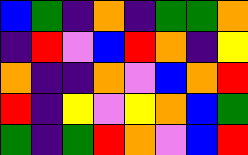[["blue", "green", "indigo", "orange", "indigo", "green", "green", "orange"], ["indigo", "red", "violet", "blue", "red", "orange", "indigo", "yellow"], ["orange", "indigo", "indigo", "orange", "violet", "blue", "orange", "red"], ["red", "indigo", "yellow", "violet", "yellow", "orange", "blue", "green"], ["green", "indigo", "green", "red", "orange", "violet", "blue", "red"]]